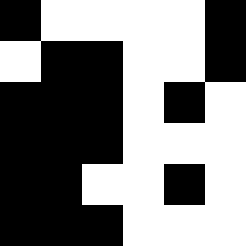[["black", "white", "white", "white", "white", "black"], ["white", "black", "black", "white", "white", "black"], ["black", "black", "black", "white", "black", "white"], ["black", "black", "black", "white", "white", "white"], ["black", "black", "white", "white", "black", "white"], ["black", "black", "black", "white", "white", "white"]]